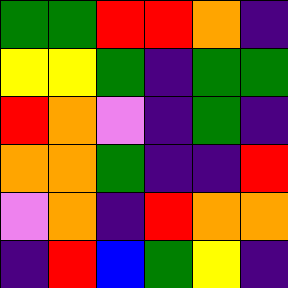[["green", "green", "red", "red", "orange", "indigo"], ["yellow", "yellow", "green", "indigo", "green", "green"], ["red", "orange", "violet", "indigo", "green", "indigo"], ["orange", "orange", "green", "indigo", "indigo", "red"], ["violet", "orange", "indigo", "red", "orange", "orange"], ["indigo", "red", "blue", "green", "yellow", "indigo"]]